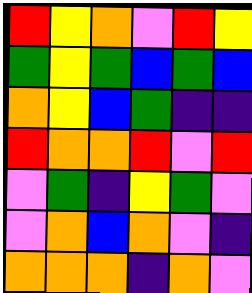[["red", "yellow", "orange", "violet", "red", "yellow"], ["green", "yellow", "green", "blue", "green", "blue"], ["orange", "yellow", "blue", "green", "indigo", "indigo"], ["red", "orange", "orange", "red", "violet", "red"], ["violet", "green", "indigo", "yellow", "green", "violet"], ["violet", "orange", "blue", "orange", "violet", "indigo"], ["orange", "orange", "orange", "indigo", "orange", "violet"]]